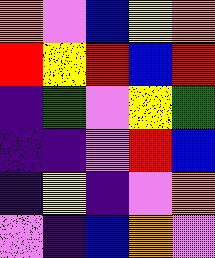[["orange", "violet", "blue", "yellow", "orange"], ["red", "yellow", "red", "blue", "red"], ["indigo", "green", "violet", "yellow", "green"], ["indigo", "indigo", "violet", "red", "blue"], ["indigo", "yellow", "indigo", "violet", "orange"], ["violet", "indigo", "blue", "orange", "violet"]]